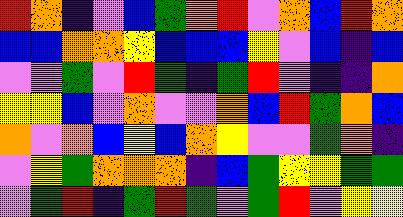[["red", "orange", "indigo", "violet", "blue", "green", "orange", "red", "violet", "orange", "blue", "red", "orange"], ["blue", "blue", "orange", "orange", "yellow", "blue", "blue", "blue", "yellow", "violet", "blue", "indigo", "blue"], ["violet", "violet", "green", "violet", "red", "green", "indigo", "green", "red", "violet", "indigo", "indigo", "orange"], ["yellow", "yellow", "blue", "violet", "orange", "violet", "violet", "orange", "blue", "red", "green", "orange", "blue"], ["orange", "violet", "orange", "blue", "yellow", "blue", "orange", "yellow", "violet", "violet", "green", "orange", "indigo"], ["violet", "yellow", "green", "orange", "orange", "orange", "indigo", "blue", "green", "yellow", "yellow", "green", "green"], ["violet", "green", "red", "indigo", "green", "red", "green", "violet", "green", "red", "violet", "yellow", "yellow"]]